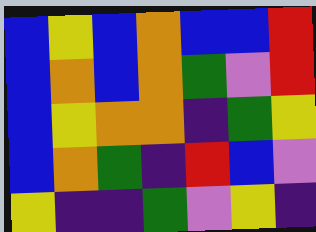[["blue", "yellow", "blue", "orange", "blue", "blue", "red"], ["blue", "orange", "blue", "orange", "green", "violet", "red"], ["blue", "yellow", "orange", "orange", "indigo", "green", "yellow"], ["blue", "orange", "green", "indigo", "red", "blue", "violet"], ["yellow", "indigo", "indigo", "green", "violet", "yellow", "indigo"]]